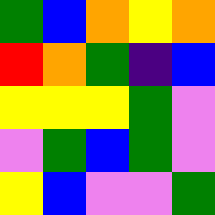[["green", "blue", "orange", "yellow", "orange"], ["red", "orange", "green", "indigo", "blue"], ["yellow", "yellow", "yellow", "green", "violet"], ["violet", "green", "blue", "green", "violet"], ["yellow", "blue", "violet", "violet", "green"]]